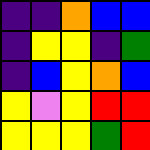[["indigo", "indigo", "orange", "blue", "blue"], ["indigo", "yellow", "yellow", "indigo", "green"], ["indigo", "blue", "yellow", "orange", "blue"], ["yellow", "violet", "yellow", "red", "red"], ["yellow", "yellow", "yellow", "green", "red"]]